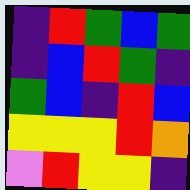[["indigo", "red", "green", "blue", "green"], ["indigo", "blue", "red", "green", "indigo"], ["green", "blue", "indigo", "red", "blue"], ["yellow", "yellow", "yellow", "red", "orange"], ["violet", "red", "yellow", "yellow", "indigo"]]